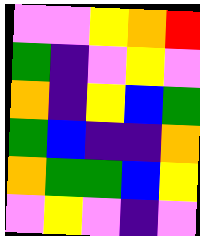[["violet", "violet", "yellow", "orange", "red"], ["green", "indigo", "violet", "yellow", "violet"], ["orange", "indigo", "yellow", "blue", "green"], ["green", "blue", "indigo", "indigo", "orange"], ["orange", "green", "green", "blue", "yellow"], ["violet", "yellow", "violet", "indigo", "violet"]]